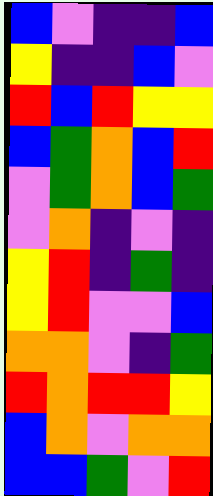[["blue", "violet", "indigo", "indigo", "blue"], ["yellow", "indigo", "indigo", "blue", "violet"], ["red", "blue", "red", "yellow", "yellow"], ["blue", "green", "orange", "blue", "red"], ["violet", "green", "orange", "blue", "green"], ["violet", "orange", "indigo", "violet", "indigo"], ["yellow", "red", "indigo", "green", "indigo"], ["yellow", "red", "violet", "violet", "blue"], ["orange", "orange", "violet", "indigo", "green"], ["red", "orange", "red", "red", "yellow"], ["blue", "orange", "violet", "orange", "orange"], ["blue", "blue", "green", "violet", "red"]]